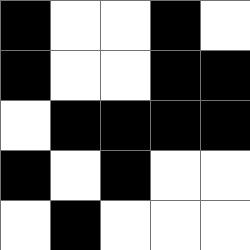[["black", "white", "white", "black", "white"], ["black", "white", "white", "black", "black"], ["white", "black", "black", "black", "black"], ["black", "white", "black", "white", "white"], ["white", "black", "white", "white", "white"]]